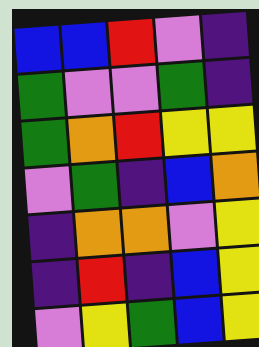[["blue", "blue", "red", "violet", "indigo"], ["green", "violet", "violet", "green", "indigo"], ["green", "orange", "red", "yellow", "yellow"], ["violet", "green", "indigo", "blue", "orange"], ["indigo", "orange", "orange", "violet", "yellow"], ["indigo", "red", "indigo", "blue", "yellow"], ["violet", "yellow", "green", "blue", "yellow"]]